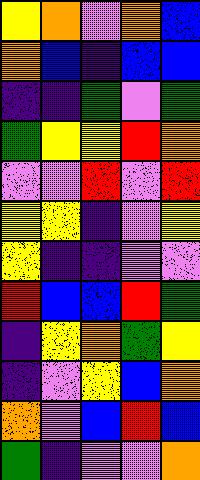[["yellow", "orange", "violet", "orange", "blue"], ["orange", "blue", "indigo", "blue", "blue"], ["indigo", "indigo", "green", "violet", "green"], ["green", "yellow", "yellow", "red", "orange"], ["violet", "violet", "red", "violet", "red"], ["yellow", "yellow", "indigo", "violet", "yellow"], ["yellow", "indigo", "indigo", "violet", "violet"], ["red", "blue", "blue", "red", "green"], ["indigo", "yellow", "orange", "green", "yellow"], ["indigo", "violet", "yellow", "blue", "orange"], ["orange", "violet", "blue", "red", "blue"], ["green", "indigo", "violet", "violet", "orange"]]